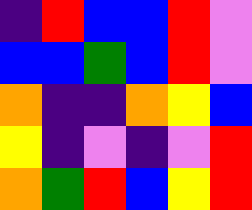[["indigo", "red", "blue", "blue", "red", "violet"], ["blue", "blue", "green", "blue", "red", "violet"], ["orange", "indigo", "indigo", "orange", "yellow", "blue"], ["yellow", "indigo", "violet", "indigo", "violet", "red"], ["orange", "green", "red", "blue", "yellow", "red"]]